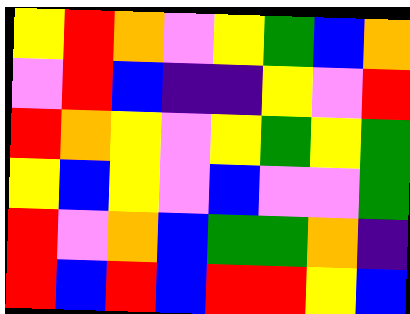[["yellow", "red", "orange", "violet", "yellow", "green", "blue", "orange"], ["violet", "red", "blue", "indigo", "indigo", "yellow", "violet", "red"], ["red", "orange", "yellow", "violet", "yellow", "green", "yellow", "green"], ["yellow", "blue", "yellow", "violet", "blue", "violet", "violet", "green"], ["red", "violet", "orange", "blue", "green", "green", "orange", "indigo"], ["red", "blue", "red", "blue", "red", "red", "yellow", "blue"]]